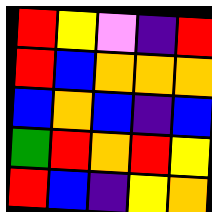[["red", "yellow", "violet", "indigo", "red"], ["red", "blue", "orange", "orange", "orange"], ["blue", "orange", "blue", "indigo", "blue"], ["green", "red", "orange", "red", "yellow"], ["red", "blue", "indigo", "yellow", "orange"]]